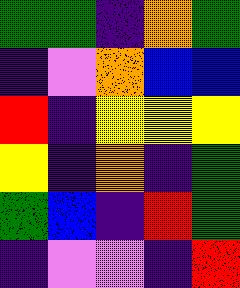[["green", "green", "indigo", "orange", "green"], ["indigo", "violet", "orange", "blue", "blue"], ["red", "indigo", "yellow", "yellow", "yellow"], ["yellow", "indigo", "orange", "indigo", "green"], ["green", "blue", "indigo", "red", "green"], ["indigo", "violet", "violet", "indigo", "red"]]